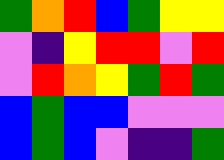[["green", "orange", "red", "blue", "green", "yellow", "yellow"], ["violet", "indigo", "yellow", "red", "red", "violet", "red"], ["violet", "red", "orange", "yellow", "green", "red", "green"], ["blue", "green", "blue", "blue", "violet", "violet", "violet"], ["blue", "green", "blue", "violet", "indigo", "indigo", "green"]]